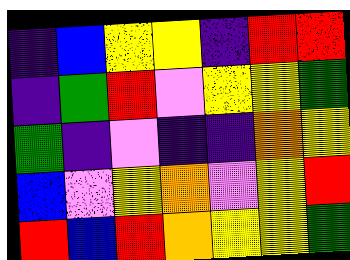[["indigo", "blue", "yellow", "yellow", "indigo", "red", "red"], ["indigo", "green", "red", "violet", "yellow", "yellow", "green"], ["green", "indigo", "violet", "indigo", "indigo", "orange", "yellow"], ["blue", "violet", "yellow", "orange", "violet", "yellow", "red"], ["red", "blue", "red", "orange", "yellow", "yellow", "green"]]